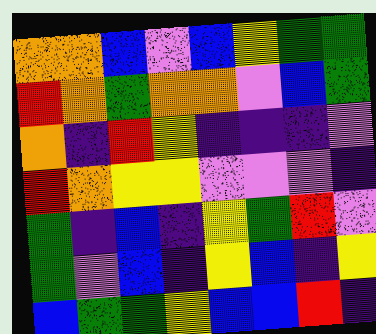[["orange", "orange", "blue", "violet", "blue", "yellow", "green", "green"], ["red", "orange", "green", "orange", "orange", "violet", "blue", "green"], ["orange", "indigo", "red", "yellow", "indigo", "indigo", "indigo", "violet"], ["red", "orange", "yellow", "yellow", "violet", "violet", "violet", "indigo"], ["green", "indigo", "blue", "indigo", "yellow", "green", "red", "violet"], ["green", "violet", "blue", "indigo", "yellow", "blue", "indigo", "yellow"], ["blue", "green", "green", "yellow", "blue", "blue", "red", "indigo"]]